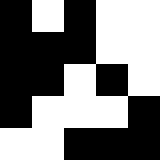[["black", "white", "black", "white", "white"], ["black", "black", "black", "white", "white"], ["black", "black", "white", "black", "white"], ["black", "white", "white", "white", "black"], ["white", "white", "black", "black", "black"]]